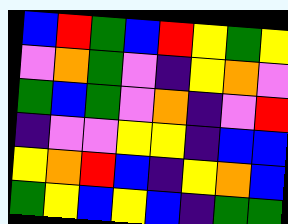[["blue", "red", "green", "blue", "red", "yellow", "green", "yellow"], ["violet", "orange", "green", "violet", "indigo", "yellow", "orange", "violet"], ["green", "blue", "green", "violet", "orange", "indigo", "violet", "red"], ["indigo", "violet", "violet", "yellow", "yellow", "indigo", "blue", "blue"], ["yellow", "orange", "red", "blue", "indigo", "yellow", "orange", "blue"], ["green", "yellow", "blue", "yellow", "blue", "indigo", "green", "green"]]